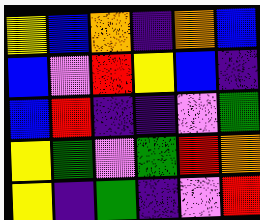[["yellow", "blue", "orange", "indigo", "orange", "blue"], ["blue", "violet", "red", "yellow", "blue", "indigo"], ["blue", "red", "indigo", "indigo", "violet", "green"], ["yellow", "green", "violet", "green", "red", "orange"], ["yellow", "indigo", "green", "indigo", "violet", "red"]]